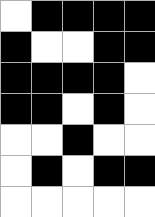[["white", "black", "black", "black", "black"], ["black", "white", "white", "black", "black"], ["black", "black", "black", "black", "white"], ["black", "black", "white", "black", "white"], ["white", "white", "black", "white", "white"], ["white", "black", "white", "black", "black"], ["white", "white", "white", "white", "white"]]